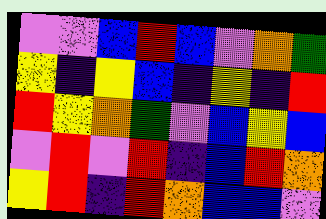[["violet", "violet", "blue", "red", "blue", "violet", "orange", "green"], ["yellow", "indigo", "yellow", "blue", "indigo", "yellow", "indigo", "red"], ["red", "yellow", "orange", "green", "violet", "blue", "yellow", "blue"], ["violet", "red", "violet", "red", "indigo", "blue", "red", "orange"], ["yellow", "red", "indigo", "red", "orange", "blue", "blue", "violet"]]